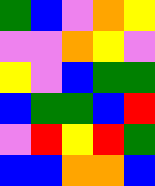[["green", "blue", "violet", "orange", "yellow"], ["violet", "violet", "orange", "yellow", "violet"], ["yellow", "violet", "blue", "green", "green"], ["blue", "green", "green", "blue", "red"], ["violet", "red", "yellow", "red", "green"], ["blue", "blue", "orange", "orange", "blue"]]